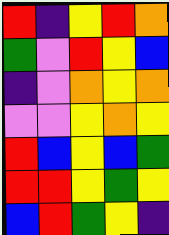[["red", "indigo", "yellow", "red", "orange"], ["green", "violet", "red", "yellow", "blue"], ["indigo", "violet", "orange", "yellow", "orange"], ["violet", "violet", "yellow", "orange", "yellow"], ["red", "blue", "yellow", "blue", "green"], ["red", "red", "yellow", "green", "yellow"], ["blue", "red", "green", "yellow", "indigo"]]